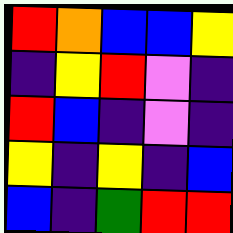[["red", "orange", "blue", "blue", "yellow"], ["indigo", "yellow", "red", "violet", "indigo"], ["red", "blue", "indigo", "violet", "indigo"], ["yellow", "indigo", "yellow", "indigo", "blue"], ["blue", "indigo", "green", "red", "red"]]